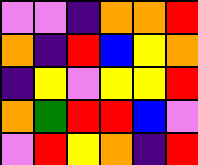[["violet", "violet", "indigo", "orange", "orange", "red"], ["orange", "indigo", "red", "blue", "yellow", "orange"], ["indigo", "yellow", "violet", "yellow", "yellow", "red"], ["orange", "green", "red", "red", "blue", "violet"], ["violet", "red", "yellow", "orange", "indigo", "red"]]